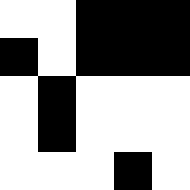[["white", "white", "black", "black", "black"], ["black", "white", "black", "black", "black"], ["white", "black", "white", "white", "white"], ["white", "black", "white", "white", "white"], ["white", "white", "white", "black", "white"]]